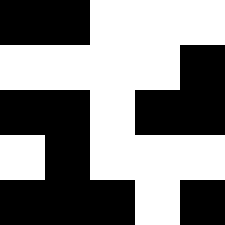[["black", "black", "white", "white", "white"], ["white", "white", "white", "white", "black"], ["black", "black", "white", "black", "black"], ["white", "black", "white", "white", "white"], ["black", "black", "black", "white", "black"]]